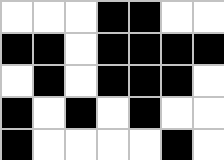[["white", "white", "white", "black", "black", "white", "white"], ["black", "black", "white", "black", "black", "black", "black"], ["white", "black", "white", "black", "black", "black", "white"], ["black", "white", "black", "white", "black", "white", "white"], ["black", "white", "white", "white", "white", "black", "white"]]